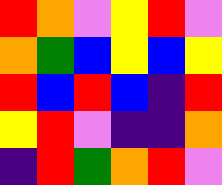[["red", "orange", "violet", "yellow", "red", "violet"], ["orange", "green", "blue", "yellow", "blue", "yellow"], ["red", "blue", "red", "blue", "indigo", "red"], ["yellow", "red", "violet", "indigo", "indigo", "orange"], ["indigo", "red", "green", "orange", "red", "violet"]]